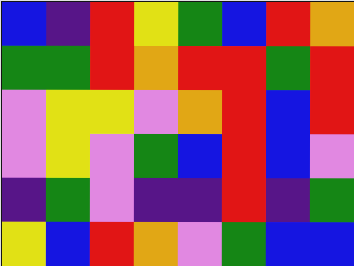[["blue", "indigo", "red", "yellow", "green", "blue", "red", "orange"], ["green", "green", "red", "orange", "red", "red", "green", "red"], ["violet", "yellow", "yellow", "violet", "orange", "red", "blue", "red"], ["violet", "yellow", "violet", "green", "blue", "red", "blue", "violet"], ["indigo", "green", "violet", "indigo", "indigo", "red", "indigo", "green"], ["yellow", "blue", "red", "orange", "violet", "green", "blue", "blue"]]